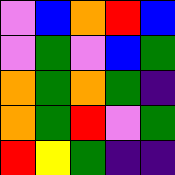[["violet", "blue", "orange", "red", "blue"], ["violet", "green", "violet", "blue", "green"], ["orange", "green", "orange", "green", "indigo"], ["orange", "green", "red", "violet", "green"], ["red", "yellow", "green", "indigo", "indigo"]]